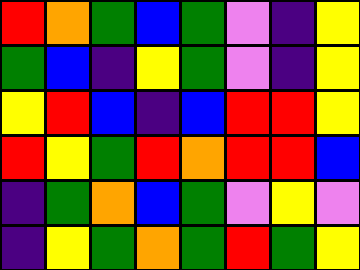[["red", "orange", "green", "blue", "green", "violet", "indigo", "yellow"], ["green", "blue", "indigo", "yellow", "green", "violet", "indigo", "yellow"], ["yellow", "red", "blue", "indigo", "blue", "red", "red", "yellow"], ["red", "yellow", "green", "red", "orange", "red", "red", "blue"], ["indigo", "green", "orange", "blue", "green", "violet", "yellow", "violet"], ["indigo", "yellow", "green", "orange", "green", "red", "green", "yellow"]]